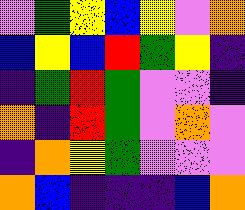[["violet", "green", "yellow", "blue", "yellow", "violet", "orange"], ["blue", "yellow", "blue", "red", "green", "yellow", "indigo"], ["indigo", "green", "red", "green", "violet", "violet", "indigo"], ["orange", "indigo", "red", "green", "violet", "orange", "violet"], ["indigo", "orange", "yellow", "green", "violet", "violet", "violet"], ["orange", "blue", "indigo", "indigo", "indigo", "blue", "orange"]]